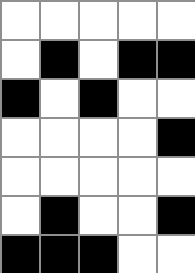[["white", "white", "white", "white", "white"], ["white", "black", "white", "black", "black"], ["black", "white", "black", "white", "white"], ["white", "white", "white", "white", "black"], ["white", "white", "white", "white", "white"], ["white", "black", "white", "white", "black"], ["black", "black", "black", "white", "white"]]